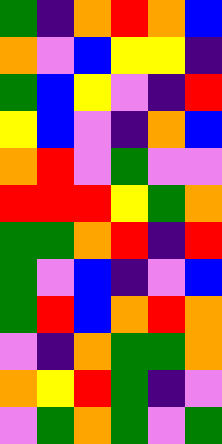[["green", "indigo", "orange", "red", "orange", "blue"], ["orange", "violet", "blue", "yellow", "yellow", "indigo"], ["green", "blue", "yellow", "violet", "indigo", "red"], ["yellow", "blue", "violet", "indigo", "orange", "blue"], ["orange", "red", "violet", "green", "violet", "violet"], ["red", "red", "red", "yellow", "green", "orange"], ["green", "green", "orange", "red", "indigo", "red"], ["green", "violet", "blue", "indigo", "violet", "blue"], ["green", "red", "blue", "orange", "red", "orange"], ["violet", "indigo", "orange", "green", "green", "orange"], ["orange", "yellow", "red", "green", "indigo", "violet"], ["violet", "green", "orange", "green", "violet", "green"]]